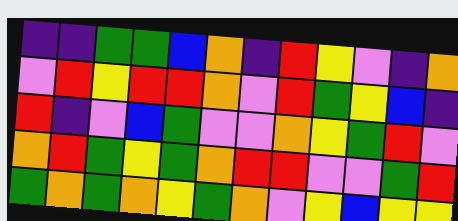[["indigo", "indigo", "green", "green", "blue", "orange", "indigo", "red", "yellow", "violet", "indigo", "orange"], ["violet", "red", "yellow", "red", "red", "orange", "violet", "red", "green", "yellow", "blue", "indigo"], ["red", "indigo", "violet", "blue", "green", "violet", "violet", "orange", "yellow", "green", "red", "violet"], ["orange", "red", "green", "yellow", "green", "orange", "red", "red", "violet", "violet", "green", "red"], ["green", "orange", "green", "orange", "yellow", "green", "orange", "violet", "yellow", "blue", "yellow", "yellow"]]